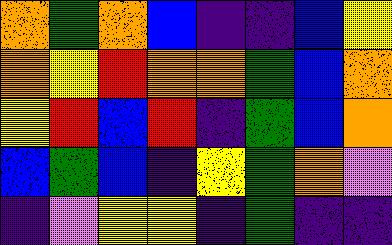[["orange", "green", "orange", "blue", "indigo", "indigo", "blue", "yellow"], ["orange", "yellow", "red", "orange", "orange", "green", "blue", "orange"], ["yellow", "red", "blue", "red", "indigo", "green", "blue", "orange"], ["blue", "green", "blue", "indigo", "yellow", "green", "orange", "violet"], ["indigo", "violet", "yellow", "yellow", "indigo", "green", "indigo", "indigo"]]